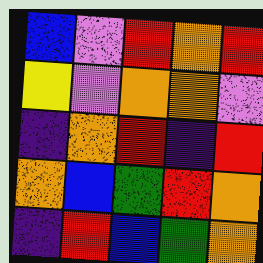[["blue", "violet", "red", "orange", "red"], ["yellow", "violet", "orange", "orange", "violet"], ["indigo", "orange", "red", "indigo", "red"], ["orange", "blue", "green", "red", "orange"], ["indigo", "red", "blue", "green", "orange"]]